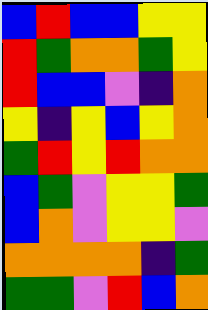[["blue", "red", "blue", "blue", "yellow", "yellow"], ["red", "green", "orange", "orange", "green", "yellow"], ["red", "blue", "blue", "violet", "indigo", "orange"], ["yellow", "indigo", "yellow", "blue", "yellow", "orange"], ["green", "red", "yellow", "red", "orange", "orange"], ["blue", "green", "violet", "yellow", "yellow", "green"], ["blue", "orange", "violet", "yellow", "yellow", "violet"], ["orange", "orange", "orange", "orange", "indigo", "green"], ["green", "green", "violet", "red", "blue", "orange"]]